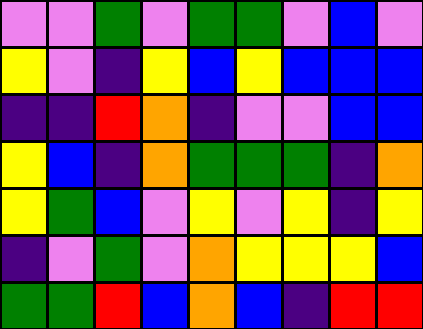[["violet", "violet", "green", "violet", "green", "green", "violet", "blue", "violet"], ["yellow", "violet", "indigo", "yellow", "blue", "yellow", "blue", "blue", "blue"], ["indigo", "indigo", "red", "orange", "indigo", "violet", "violet", "blue", "blue"], ["yellow", "blue", "indigo", "orange", "green", "green", "green", "indigo", "orange"], ["yellow", "green", "blue", "violet", "yellow", "violet", "yellow", "indigo", "yellow"], ["indigo", "violet", "green", "violet", "orange", "yellow", "yellow", "yellow", "blue"], ["green", "green", "red", "blue", "orange", "blue", "indigo", "red", "red"]]